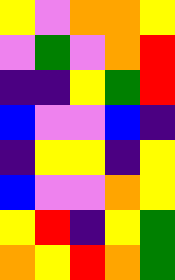[["yellow", "violet", "orange", "orange", "yellow"], ["violet", "green", "violet", "orange", "red"], ["indigo", "indigo", "yellow", "green", "red"], ["blue", "violet", "violet", "blue", "indigo"], ["indigo", "yellow", "yellow", "indigo", "yellow"], ["blue", "violet", "violet", "orange", "yellow"], ["yellow", "red", "indigo", "yellow", "green"], ["orange", "yellow", "red", "orange", "green"]]